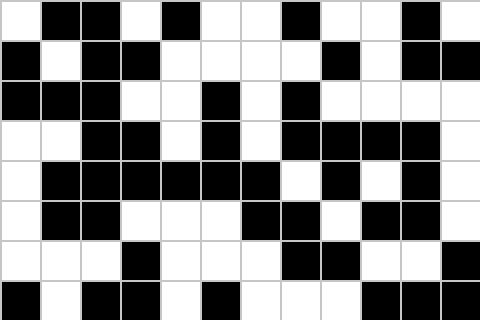[["white", "black", "black", "white", "black", "white", "white", "black", "white", "white", "black", "white"], ["black", "white", "black", "black", "white", "white", "white", "white", "black", "white", "black", "black"], ["black", "black", "black", "white", "white", "black", "white", "black", "white", "white", "white", "white"], ["white", "white", "black", "black", "white", "black", "white", "black", "black", "black", "black", "white"], ["white", "black", "black", "black", "black", "black", "black", "white", "black", "white", "black", "white"], ["white", "black", "black", "white", "white", "white", "black", "black", "white", "black", "black", "white"], ["white", "white", "white", "black", "white", "white", "white", "black", "black", "white", "white", "black"], ["black", "white", "black", "black", "white", "black", "white", "white", "white", "black", "black", "black"]]